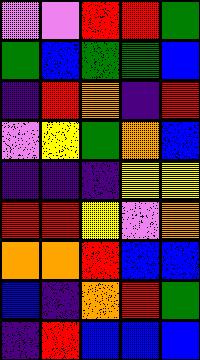[["violet", "violet", "red", "red", "green"], ["green", "blue", "green", "green", "blue"], ["indigo", "red", "orange", "indigo", "red"], ["violet", "yellow", "green", "orange", "blue"], ["indigo", "indigo", "indigo", "yellow", "yellow"], ["red", "red", "yellow", "violet", "orange"], ["orange", "orange", "red", "blue", "blue"], ["blue", "indigo", "orange", "red", "green"], ["indigo", "red", "blue", "blue", "blue"]]